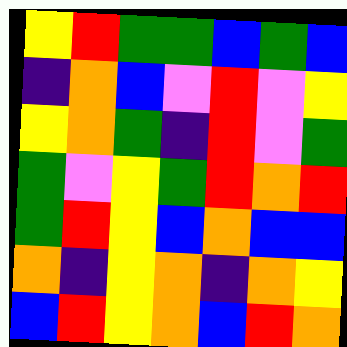[["yellow", "red", "green", "green", "blue", "green", "blue"], ["indigo", "orange", "blue", "violet", "red", "violet", "yellow"], ["yellow", "orange", "green", "indigo", "red", "violet", "green"], ["green", "violet", "yellow", "green", "red", "orange", "red"], ["green", "red", "yellow", "blue", "orange", "blue", "blue"], ["orange", "indigo", "yellow", "orange", "indigo", "orange", "yellow"], ["blue", "red", "yellow", "orange", "blue", "red", "orange"]]